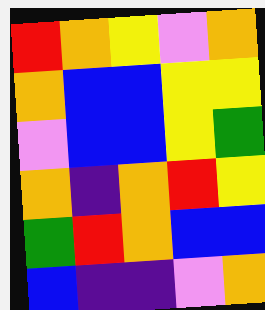[["red", "orange", "yellow", "violet", "orange"], ["orange", "blue", "blue", "yellow", "yellow"], ["violet", "blue", "blue", "yellow", "green"], ["orange", "indigo", "orange", "red", "yellow"], ["green", "red", "orange", "blue", "blue"], ["blue", "indigo", "indigo", "violet", "orange"]]